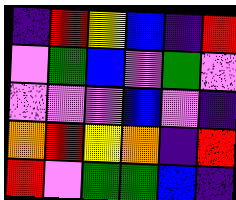[["indigo", "red", "yellow", "blue", "indigo", "red"], ["violet", "green", "blue", "violet", "green", "violet"], ["violet", "violet", "violet", "blue", "violet", "indigo"], ["orange", "red", "yellow", "orange", "indigo", "red"], ["red", "violet", "green", "green", "blue", "indigo"]]